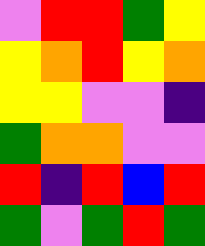[["violet", "red", "red", "green", "yellow"], ["yellow", "orange", "red", "yellow", "orange"], ["yellow", "yellow", "violet", "violet", "indigo"], ["green", "orange", "orange", "violet", "violet"], ["red", "indigo", "red", "blue", "red"], ["green", "violet", "green", "red", "green"]]